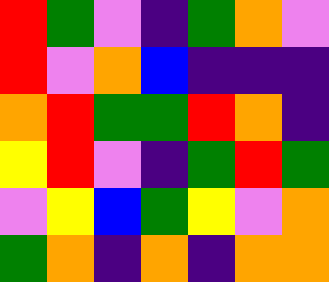[["red", "green", "violet", "indigo", "green", "orange", "violet"], ["red", "violet", "orange", "blue", "indigo", "indigo", "indigo"], ["orange", "red", "green", "green", "red", "orange", "indigo"], ["yellow", "red", "violet", "indigo", "green", "red", "green"], ["violet", "yellow", "blue", "green", "yellow", "violet", "orange"], ["green", "orange", "indigo", "orange", "indigo", "orange", "orange"]]